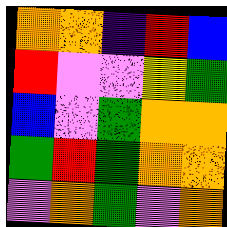[["orange", "orange", "indigo", "red", "blue"], ["red", "violet", "violet", "yellow", "green"], ["blue", "violet", "green", "orange", "orange"], ["green", "red", "green", "orange", "orange"], ["violet", "orange", "green", "violet", "orange"]]